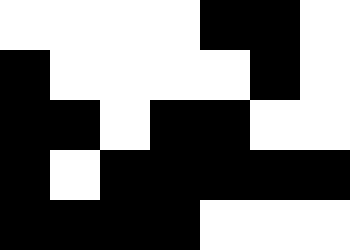[["white", "white", "white", "white", "black", "black", "white"], ["black", "white", "white", "white", "white", "black", "white"], ["black", "black", "white", "black", "black", "white", "white"], ["black", "white", "black", "black", "black", "black", "black"], ["black", "black", "black", "black", "white", "white", "white"]]